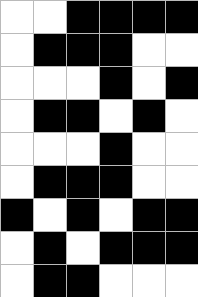[["white", "white", "black", "black", "black", "black"], ["white", "black", "black", "black", "white", "white"], ["white", "white", "white", "black", "white", "black"], ["white", "black", "black", "white", "black", "white"], ["white", "white", "white", "black", "white", "white"], ["white", "black", "black", "black", "white", "white"], ["black", "white", "black", "white", "black", "black"], ["white", "black", "white", "black", "black", "black"], ["white", "black", "black", "white", "white", "white"]]